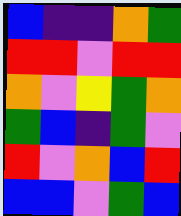[["blue", "indigo", "indigo", "orange", "green"], ["red", "red", "violet", "red", "red"], ["orange", "violet", "yellow", "green", "orange"], ["green", "blue", "indigo", "green", "violet"], ["red", "violet", "orange", "blue", "red"], ["blue", "blue", "violet", "green", "blue"]]